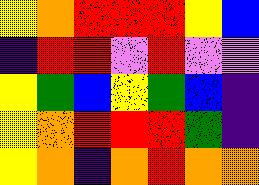[["yellow", "orange", "red", "red", "red", "yellow", "blue"], ["indigo", "red", "red", "violet", "red", "violet", "violet"], ["yellow", "green", "blue", "yellow", "green", "blue", "indigo"], ["yellow", "orange", "red", "red", "red", "green", "indigo"], ["yellow", "orange", "indigo", "orange", "red", "orange", "orange"]]